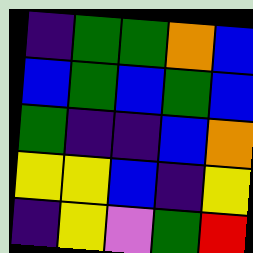[["indigo", "green", "green", "orange", "blue"], ["blue", "green", "blue", "green", "blue"], ["green", "indigo", "indigo", "blue", "orange"], ["yellow", "yellow", "blue", "indigo", "yellow"], ["indigo", "yellow", "violet", "green", "red"]]